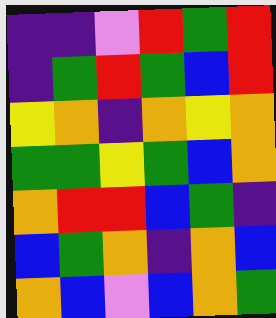[["indigo", "indigo", "violet", "red", "green", "red"], ["indigo", "green", "red", "green", "blue", "red"], ["yellow", "orange", "indigo", "orange", "yellow", "orange"], ["green", "green", "yellow", "green", "blue", "orange"], ["orange", "red", "red", "blue", "green", "indigo"], ["blue", "green", "orange", "indigo", "orange", "blue"], ["orange", "blue", "violet", "blue", "orange", "green"]]